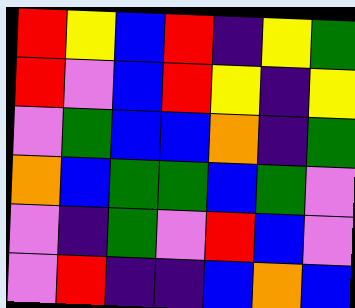[["red", "yellow", "blue", "red", "indigo", "yellow", "green"], ["red", "violet", "blue", "red", "yellow", "indigo", "yellow"], ["violet", "green", "blue", "blue", "orange", "indigo", "green"], ["orange", "blue", "green", "green", "blue", "green", "violet"], ["violet", "indigo", "green", "violet", "red", "blue", "violet"], ["violet", "red", "indigo", "indigo", "blue", "orange", "blue"]]